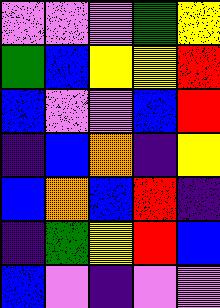[["violet", "violet", "violet", "green", "yellow"], ["green", "blue", "yellow", "yellow", "red"], ["blue", "violet", "violet", "blue", "red"], ["indigo", "blue", "orange", "indigo", "yellow"], ["blue", "orange", "blue", "red", "indigo"], ["indigo", "green", "yellow", "red", "blue"], ["blue", "violet", "indigo", "violet", "violet"]]